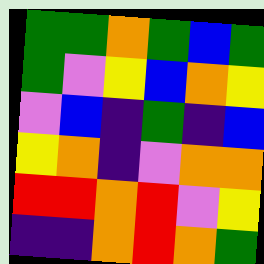[["green", "green", "orange", "green", "blue", "green"], ["green", "violet", "yellow", "blue", "orange", "yellow"], ["violet", "blue", "indigo", "green", "indigo", "blue"], ["yellow", "orange", "indigo", "violet", "orange", "orange"], ["red", "red", "orange", "red", "violet", "yellow"], ["indigo", "indigo", "orange", "red", "orange", "green"]]